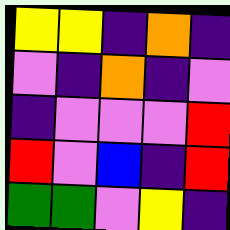[["yellow", "yellow", "indigo", "orange", "indigo"], ["violet", "indigo", "orange", "indigo", "violet"], ["indigo", "violet", "violet", "violet", "red"], ["red", "violet", "blue", "indigo", "red"], ["green", "green", "violet", "yellow", "indigo"]]